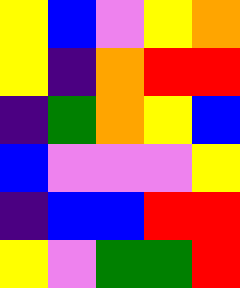[["yellow", "blue", "violet", "yellow", "orange"], ["yellow", "indigo", "orange", "red", "red"], ["indigo", "green", "orange", "yellow", "blue"], ["blue", "violet", "violet", "violet", "yellow"], ["indigo", "blue", "blue", "red", "red"], ["yellow", "violet", "green", "green", "red"]]